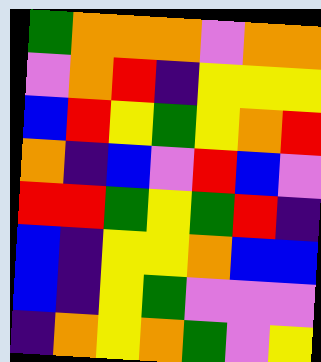[["green", "orange", "orange", "orange", "violet", "orange", "orange"], ["violet", "orange", "red", "indigo", "yellow", "yellow", "yellow"], ["blue", "red", "yellow", "green", "yellow", "orange", "red"], ["orange", "indigo", "blue", "violet", "red", "blue", "violet"], ["red", "red", "green", "yellow", "green", "red", "indigo"], ["blue", "indigo", "yellow", "yellow", "orange", "blue", "blue"], ["blue", "indigo", "yellow", "green", "violet", "violet", "violet"], ["indigo", "orange", "yellow", "orange", "green", "violet", "yellow"]]